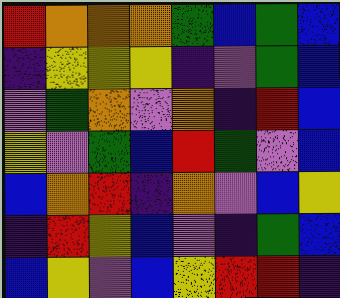[["red", "orange", "orange", "orange", "green", "blue", "green", "blue"], ["indigo", "yellow", "yellow", "yellow", "indigo", "violet", "green", "blue"], ["violet", "green", "orange", "violet", "orange", "indigo", "red", "blue"], ["yellow", "violet", "green", "blue", "red", "green", "violet", "blue"], ["blue", "orange", "red", "indigo", "orange", "violet", "blue", "yellow"], ["indigo", "red", "yellow", "blue", "violet", "indigo", "green", "blue"], ["blue", "yellow", "violet", "blue", "yellow", "red", "red", "indigo"]]